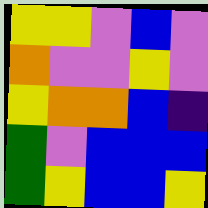[["yellow", "yellow", "violet", "blue", "violet"], ["orange", "violet", "violet", "yellow", "violet"], ["yellow", "orange", "orange", "blue", "indigo"], ["green", "violet", "blue", "blue", "blue"], ["green", "yellow", "blue", "blue", "yellow"]]